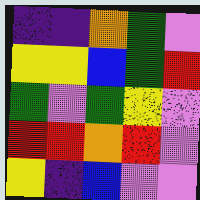[["indigo", "indigo", "orange", "green", "violet"], ["yellow", "yellow", "blue", "green", "red"], ["green", "violet", "green", "yellow", "violet"], ["red", "red", "orange", "red", "violet"], ["yellow", "indigo", "blue", "violet", "violet"]]